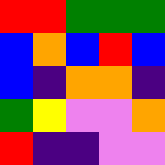[["red", "red", "green", "green", "green"], ["blue", "orange", "blue", "red", "blue"], ["blue", "indigo", "orange", "orange", "indigo"], ["green", "yellow", "violet", "violet", "orange"], ["red", "indigo", "indigo", "violet", "violet"]]